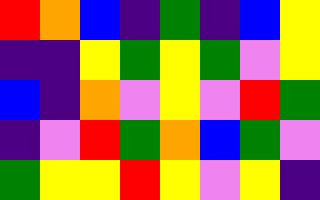[["red", "orange", "blue", "indigo", "green", "indigo", "blue", "yellow"], ["indigo", "indigo", "yellow", "green", "yellow", "green", "violet", "yellow"], ["blue", "indigo", "orange", "violet", "yellow", "violet", "red", "green"], ["indigo", "violet", "red", "green", "orange", "blue", "green", "violet"], ["green", "yellow", "yellow", "red", "yellow", "violet", "yellow", "indigo"]]